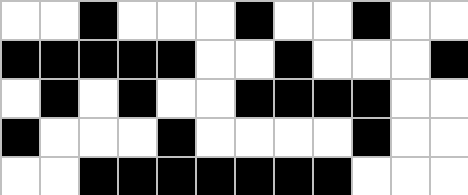[["white", "white", "black", "white", "white", "white", "black", "white", "white", "black", "white", "white"], ["black", "black", "black", "black", "black", "white", "white", "black", "white", "white", "white", "black"], ["white", "black", "white", "black", "white", "white", "black", "black", "black", "black", "white", "white"], ["black", "white", "white", "white", "black", "white", "white", "white", "white", "black", "white", "white"], ["white", "white", "black", "black", "black", "black", "black", "black", "black", "white", "white", "white"]]